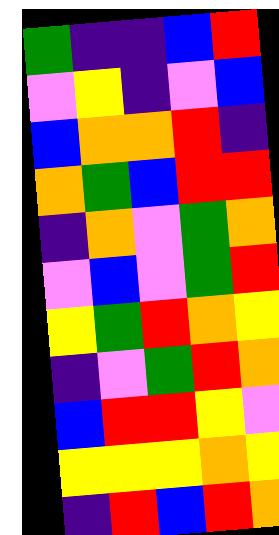[["green", "indigo", "indigo", "blue", "red"], ["violet", "yellow", "indigo", "violet", "blue"], ["blue", "orange", "orange", "red", "indigo"], ["orange", "green", "blue", "red", "red"], ["indigo", "orange", "violet", "green", "orange"], ["violet", "blue", "violet", "green", "red"], ["yellow", "green", "red", "orange", "yellow"], ["indigo", "violet", "green", "red", "orange"], ["blue", "red", "red", "yellow", "violet"], ["yellow", "yellow", "yellow", "orange", "yellow"], ["indigo", "red", "blue", "red", "orange"]]